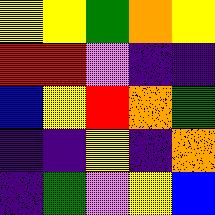[["yellow", "yellow", "green", "orange", "yellow"], ["red", "red", "violet", "indigo", "indigo"], ["blue", "yellow", "red", "orange", "green"], ["indigo", "indigo", "yellow", "indigo", "orange"], ["indigo", "green", "violet", "yellow", "blue"]]